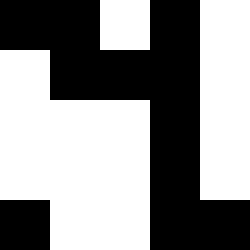[["black", "black", "white", "black", "white"], ["white", "black", "black", "black", "white"], ["white", "white", "white", "black", "white"], ["white", "white", "white", "black", "white"], ["black", "white", "white", "black", "black"]]